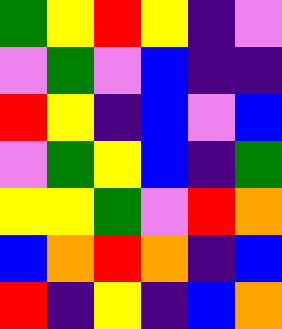[["green", "yellow", "red", "yellow", "indigo", "violet"], ["violet", "green", "violet", "blue", "indigo", "indigo"], ["red", "yellow", "indigo", "blue", "violet", "blue"], ["violet", "green", "yellow", "blue", "indigo", "green"], ["yellow", "yellow", "green", "violet", "red", "orange"], ["blue", "orange", "red", "orange", "indigo", "blue"], ["red", "indigo", "yellow", "indigo", "blue", "orange"]]